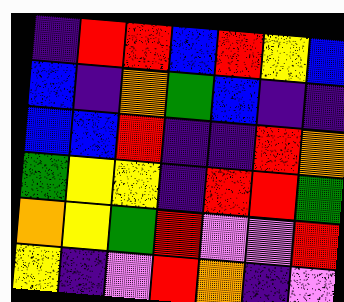[["indigo", "red", "red", "blue", "red", "yellow", "blue"], ["blue", "indigo", "orange", "green", "blue", "indigo", "indigo"], ["blue", "blue", "red", "indigo", "indigo", "red", "orange"], ["green", "yellow", "yellow", "indigo", "red", "red", "green"], ["orange", "yellow", "green", "red", "violet", "violet", "red"], ["yellow", "indigo", "violet", "red", "orange", "indigo", "violet"]]